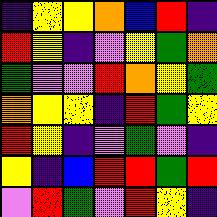[["indigo", "yellow", "yellow", "orange", "blue", "red", "indigo"], ["red", "yellow", "indigo", "violet", "yellow", "green", "orange"], ["green", "violet", "violet", "red", "orange", "yellow", "green"], ["orange", "yellow", "yellow", "indigo", "red", "green", "yellow"], ["red", "yellow", "indigo", "violet", "green", "violet", "indigo"], ["yellow", "indigo", "blue", "red", "red", "green", "red"], ["violet", "red", "green", "violet", "red", "yellow", "indigo"]]